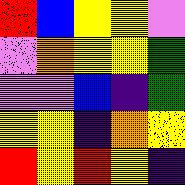[["red", "blue", "yellow", "yellow", "violet"], ["violet", "orange", "yellow", "yellow", "green"], ["violet", "violet", "blue", "indigo", "green"], ["yellow", "yellow", "indigo", "orange", "yellow"], ["red", "yellow", "red", "yellow", "indigo"]]